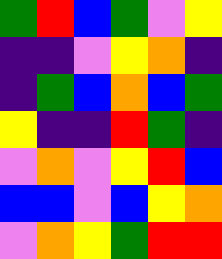[["green", "red", "blue", "green", "violet", "yellow"], ["indigo", "indigo", "violet", "yellow", "orange", "indigo"], ["indigo", "green", "blue", "orange", "blue", "green"], ["yellow", "indigo", "indigo", "red", "green", "indigo"], ["violet", "orange", "violet", "yellow", "red", "blue"], ["blue", "blue", "violet", "blue", "yellow", "orange"], ["violet", "orange", "yellow", "green", "red", "red"]]